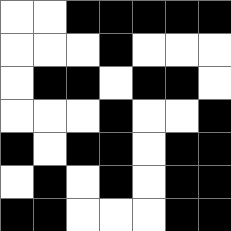[["white", "white", "black", "black", "black", "black", "black"], ["white", "white", "white", "black", "white", "white", "white"], ["white", "black", "black", "white", "black", "black", "white"], ["white", "white", "white", "black", "white", "white", "black"], ["black", "white", "black", "black", "white", "black", "black"], ["white", "black", "white", "black", "white", "black", "black"], ["black", "black", "white", "white", "white", "black", "black"]]